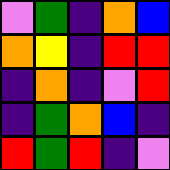[["violet", "green", "indigo", "orange", "blue"], ["orange", "yellow", "indigo", "red", "red"], ["indigo", "orange", "indigo", "violet", "red"], ["indigo", "green", "orange", "blue", "indigo"], ["red", "green", "red", "indigo", "violet"]]